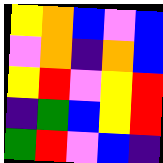[["yellow", "orange", "blue", "violet", "blue"], ["violet", "orange", "indigo", "orange", "blue"], ["yellow", "red", "violet", "yellow", "red"], ["indigo", "green", "blue", "yellow", "red"], ["green", "red", "violet", "blue", "indigo"]]